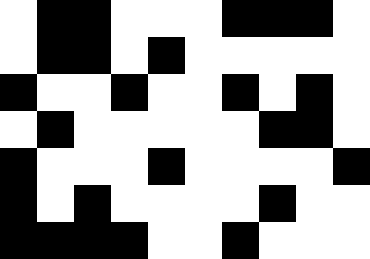[["white", "black", "black", "white", "white", "white", "black", "black", "black", "white"], ["white", "black", "black", "white", "black", "white", "white", "white", "white", "white"], ["black", "white", "white", "black", "white", "white", "black", "white", "black", "white"], ["white", "black", "white", "white", "white", "white", "white", "black", "black", "white"], ["black", "white", "white", "white", "black", "white", "white", "white", "white", "black"], ["black", "white", "black", "white", "white", "white", "white", "black", "white", "white"], ["black", "black", "black", "black", "white", "white", "black", "white", "white", "white"]]